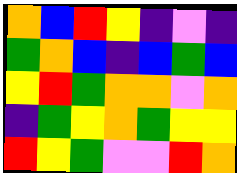[["orange", "blue", "red", "yellow", "indigo", "violet", "indigo"], ["green", "orange", "blue", "indigo", "blue", "green", "blue"], ["yellow", "red", "green", "orange", "orange", "violet", "orange"], ["indigo", "green", "yellow", "orange", "green", "yellow", "yellow"], ["red", "yellow", "green", "violet", "violet", "red", "orange"]]